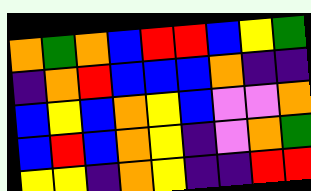[["orange", "green", "orange", "blue", "red", "red", "blue", "yellow", "green"], ["indigo", "orange", "red", "blue", "blue", "blue", "orange", "indigo", "indigo"], ["blue", "yellow", "blue", "orange", "yellow", "blue", "violet", "violet", "orange"], ["blue", "red", "blue", "orange", "yellow", "indigo", "violet", "orange", "green"], ["yellow", "yellow", "indigo", "orange", "yellow", "indigo", "indigo", "red", "red"]]